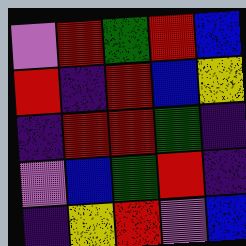[["violet", "red", "green", "red", "blue"], ["red", "indigo", "red", "blue", "yellow"], ["indigo", "red", "red", "green", "indigo"], ["violet", "blue", "green", "red", "indigo"], ["indigo", "yellow", "red", "violet", "blue"]]